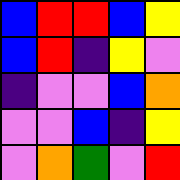[["blue", "red", "red", "blue", "yellow"], ["blue", "red", "indigo", "yellow", "violet"], ["indigo", "violet", "violet", "blue", "orange"], ["violet", "violet", "blue", "indigo", "yellow"], ["violet", "orange", "green", "violet", "red"]]